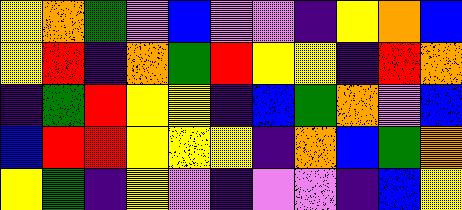[["yellow", "orange", "green", "violet", "blue", "violet", "violet", "indigo", "yellow", "orange", "blue"], ["yellow", "red", "indigo", "orange", "green", "red", "yellow", "yellow", "indigo", "red", "orange"], ["indigo", "green", "red", "yellow", "yellow", "indigo", "blue", "green", "orange", "violet", "blue"], ["blue", "red", "red", "yellow", "yellow", "yellow", "indigo", "orange", "blue", "green", "orange"], ["yellow", "green", "indigo", "yellow", "violet", "indigo", "violet", "violet", "indigo", "blue", "yellow"]]